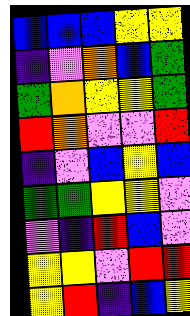[["blue", "blue", "blue", "yellow", "yellow"], ["indigo", "violet", "orange", "blue", "green"], ["green", "orange", "yellow", "yellow", "green"], ["red", "orange", "violet", "violet", "red"], ["indigo", "violet", "blue", "yellow", "blue"], ["green", "green", "yellow", "yellow", "violet"], ["violet", "indigo", "red", "blue", "violet"], ["yellow", "yellow", "violet", "red", "red"], ["yellow", "red", "indigo", "blue", "yellow"]]